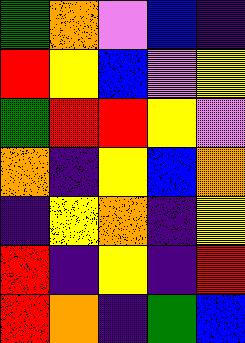[["green", "orange", "violet", "blue", "indigo"], ["red", "yellow", "blue", "violet", "yellow"], ["green", "red", "red", "yellow", "violet"], ["orange", "indigo", "yellow", "blue", "orange"], ["indigo", "yellow", "orange", "indigo", "yellow"], ["red", "indigo", "yellow", "indigo", "red"], ["red", "orange", "indigo", "green", "blue"]]